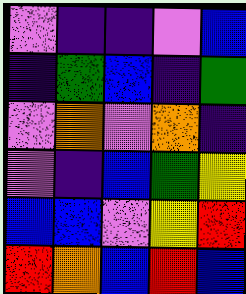[["violet", "indigo", "indigo", "violet", "blue"], ["indigo", "green", "blue", "indigo", "green"], ["violet", "orange", "violet", "orange", "indigo"], ["violet", "indigo", "blue", "green", "yellow"], ["blue", "blue", "violet", "yellow", "red"], ["red", "orange", "blue", "red", "blue"]]